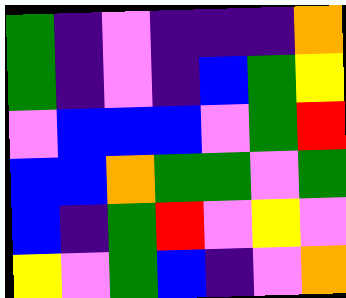[["green", "indigo", "violet", "indigo", "indigo", "indigo", "orange"], ["green", "indigo", "violet", "indigo", "blue", "green", "yellow"], ["violet", "blue", "blue", "blue", "violet", "green", "red"], ["blue", "blue", "orange", "green", "green", "violet", "green"], ["blue", "indigo", "green", "red", "violet", "yellow", "violet"], ["yellow", "violet", "green", "blue", "indigo", "violet", "orange"]]